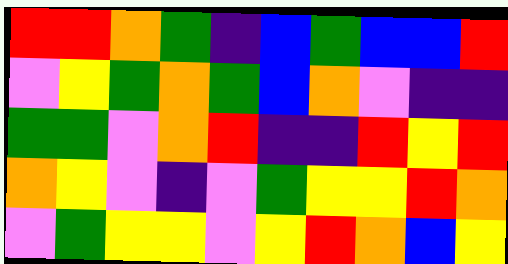[["red", "red", "orange", "green", "indigo", "blue", "green", "blue", "blue", "red"], ["violet", "yellow", "green", "orange", "green", "blue", "orange", "violet", "indigo", "indigo"], ["green", "green", "violet", "orange", "red", "indigo", "indigo", "red", "yellow", "red"], ["orange", "yellow", "violet", "indigo", "violet", "green", "yellow", "yellow", "red", "orange"], ["violet", "green", "yellow", "yellow", "violet", "yellow", "red", "orange", "blue", "yellow"]]